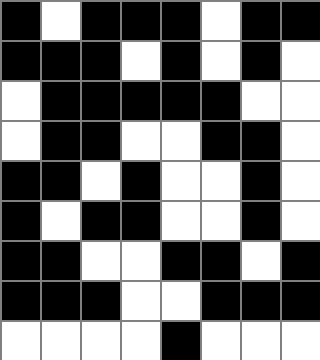[["black", "white", "black", "black", "black", "white", "black", "black"], ["black", "black", "black", "white", "black", "white", "black", "white"], ["white", "black", "black", "black", "black", "black", "white", "white"], ["white", "black", "black", "white", "white", "black", "black", "white"], ["black", "black", "white", "black", "white", "white", "black", "white"], ["black", "white", "black", "black", "white", "white", "black", "white"], ["black", "black", "white", "white", "black", "black", "white", "black"], ["black", "black", "black", "white", "white", "black", "black", "black"], ["white", "white", "white", "white", "black", "white", "white", "white"]]